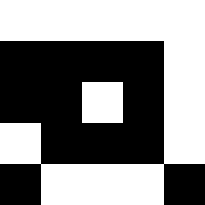[["white", "white", "white", "white", "white"], ["black", "black", "black", "black", "white"], ["black", "black", "white", "black", "white"], ["white", "black", "black", "black", "white"], ["black", "white", "white", "white", "black"]]